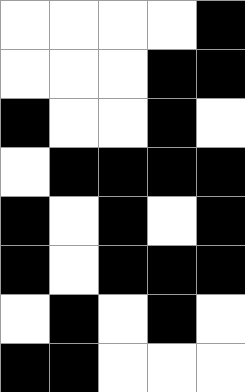[["white", "white", "white", "white", "black"], ["white", "white", "white", "black", "black"], ["black", "white", "white", "black", "white"], ["white", "black", "black", "black", "black"], ["black", "white", "black", "white", "black"], ["black", "white", "black", "black", "black"], ["white", "black", "white", "black", "white"], ["black", "black", "white", "white", "white"]]